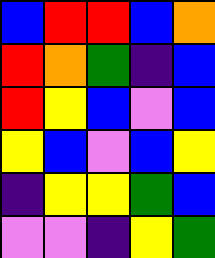[["blue", "red", "red", "blue", "orange"], ["red", "orange", "green", "indigo", "blue"], ["red", "yellow", "blue", "violet", "blue"], ["yellow", "blue", "violet", "blue", "yellow"], ["indigo", "yellow", "yellow", "green", "blue"], ["violet", "violet", "indigo", "yellow", "green"]]